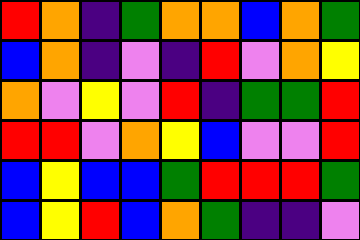[["red", "orange", "indigo", "green", "orange", "orange", "blue", "orange", "green"], ["blue", "orange", "indigo", "violet", "indigo", "red", "violet", "orange", "yellow"], ["orange", "violet", "yellow", "violet", "red", "indigo", "green", "green", "red"], ["red", "red", "violet", "orange", "yellow", "blue", "violet", "violet", "red"], ["blue", "yellow", "blue", "blue", "green", "red", "red", "red", "green"], ["blue", "yellow", "red", "blue", "orange", "green", "indigo", "indigo", "violet"]]